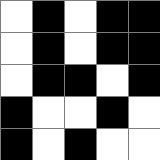[["white", "black", "white", "black", "black"], ["white", "black", "white", "black", "black"], ["white", "black", "black", "white", "black"], ["black", "white", "white", "black", "white"], ["black", "white", "black", "white", "white"]]